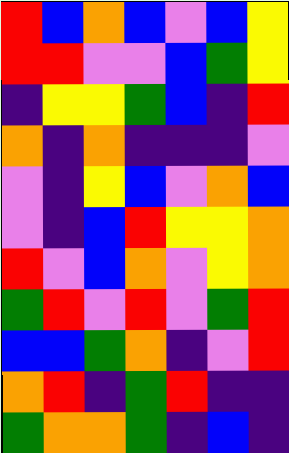[["red", "blue", "orange", "blue", "violet", "blue", "yellow"], ["red", "red", "violet", "violet", "blue", "green", "yellow"], ["indigo", "yellow", "yellow", "green", "blue", "indigo", "red"], ["orange", "indigo", "orange", "indigo", "indigo", "indigo", "violet"], ["violet", "indigo", "yellow", "blue", "violet", "orange", "blue"], ["violet", "indigo", "blue", "red", "yellow", "yellow", "orange"], ["red", "violet", "blue", "orange", "violet", "yellow", "orange"], ["green", "red", "violet", "red", "violet", "green", "red"], ["blue", "blue", "green", "orange", "indigo", "violet", "red"], ["orange", "red", "indigo", "green", "red", "indigo", "indigo"], ["green", "orange", "orange", "green", "indigo", "blue", "indigo"]]